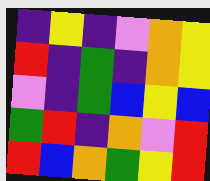[["indigo", "yellow", "indigo", "violet", "orange", "yellow"], ["red", "indigo", "green", "indigo", "orange", "yellow"], ["violet", "indigo", "green", "blue", "yellow", "blue"], ["green", "red", "indigo", "orange", "violet", "red"], ["red", "blue", "orange", "green", "yellow", "red"]]